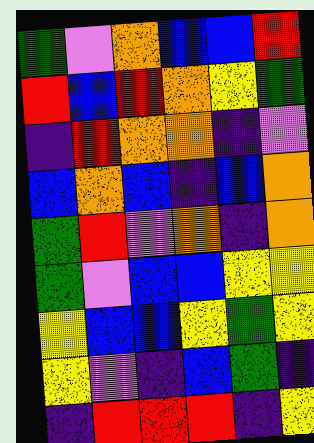[["green", "violet", "orange", "blue", "blue", "red"], ["red", "blue", "red", "orange", "yellow", "green"], ["indigo", "red", "orange", "orange", "indigo", "violet"], ["blue", "orange", "blue", "indigo", "blue", "orange"], ["green", "red", "violet", "orange", "indigo", "orange"], ["green", "violet", "blue", "blue", "yellow", "yellow"], ["yellow", "blue", "blue", "yellow", "green", "yellow"], ["yellow", "violet", "indigo", "blue", "green", "indigo"], ["indigo", "red", "red", "red", "indigo", "yellow"]]